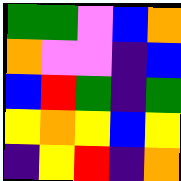[["green", "green", "violet", "blue", "orange"], ["orange", "violet", "violet", "indigo", "blue"], ["blue", "red", "green", "indigo", "green"], ["yellow", "orange", "yellow", "blue", "yellow"], ["indigo", "yellow", "red", "indigo", "orange"]]